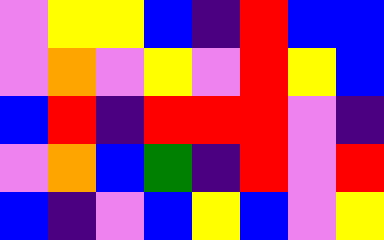[["violet", "yellow", "yellow", "blue", "indigo", "red", "blue", "blue"], ["violet", "orange", "violet", "yellow", "violet", "red", "yellow", "blue"], ["blue", "red", "indigo", "red", "red", "red", "violet", "indigo"], ["violet", "orange", "blue", "green", "indigo", "red", "violet", "red"], ["blue", "indigo", "violet", "blue", "yellow", "blue", "violet", "yellow"]]